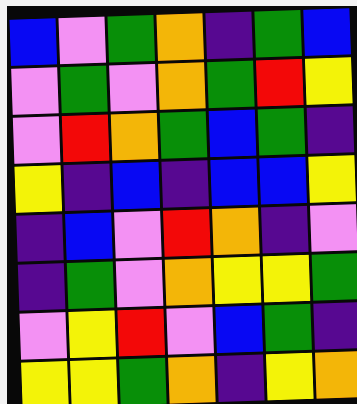[["blue", "violet", "green", "orange", "indigo", "green", "blue"], ["violet", "green", "violet", "orange", "green", "red", "yellow"], ["violet", "red", "orange", "green", "blue", "green", "indigo"], ["yellow", "indigo", "blue", "indigo", "blue", "blue", "yellow"], ["indigo", "blue", "violet", "red", "orange", "indigo", "violet"], ["indigo", "green", "violet", "orange", "yellow", "yellow", "green"], ["violet", "yellow", "red", "violet", "blue", "green", "indigo"], ["yellow", "yellow", "green", "orange", "indigo", "yellow", "orange"]]